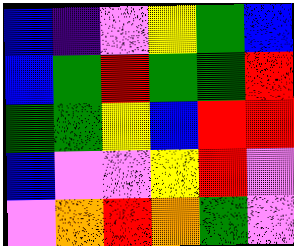[["blue", "indigo", "violet", "yellow", "green", "blue"], ["blue", "green", "red", "green", "green", "red"], ["green", "green", "yellow", "blue", "red", "red"], ["blue", "violet", "violet", "yellow", "red", "violet"], ["violet", "orange", "red", "orange", "green", "violet"]]